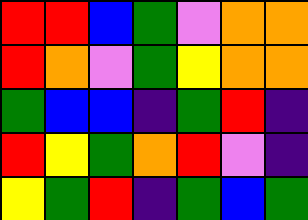[["red", "red", "blue", "green", "violet", "orange", "orange"], ["red", "orange", "violet", "green", "yellow", "orange", "orange"], ["green", "blue", "blue", "indigo", "green", "red", "indigo"], ["red", "yellow", "green", "orange", "red", "violet", "indigo"], ["yellow", "green", "red", "indigo", "green", "blue", "green"]]